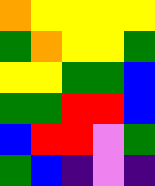[["orange", "yellow", "yellow", "yellow", "yellow"], ["green", "orange", "yellow", "yellow", "green"], ["yellow", "yellow", "green", "green", "blue"], ["green", "green", "red", "red", "blue"], ["blue", "red", "red", "violet", "green"], ["green", "blue", "indigo", "violet", "indigo"]]